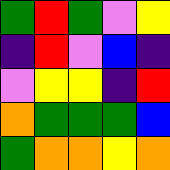[["green", "red", "green", "violet", "yellow"], ["indigo", "red", "violet", "blue", "indigo"], ["violet", "yellow", "yellow", "indigo", "red"], ["orange", "green", "green", "green", "blue"], ["green", "orange", "orange", "yellow", "orange"]]